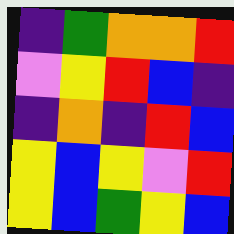[["indigo", "green", "orange", "orange", "red"], ["violet", "yellow", "red", "blue", "indigo"], ["indigo", "orange", "indigo", "red", "blue"], ["yellow", "blue", "yellow", "violet", "red"], ["yellow", "blue", "green", "yellow", "blue"]]